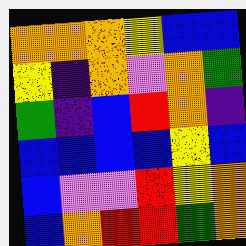[["orange", "orange", "orange", "yellow", "blue", "blue"], ["yellow", "indigo", "orange", "violet", "orange", "green"], ["green", "indigo", "blue", "red", "orange", "indigo"], ["blue", "blue", "blue", "blue", "yellow", "blue"], ["blue", "violet", "violet", "red", "yellow", "orange"], ["blue", "orange", "red", "red", "green", "orange"]]